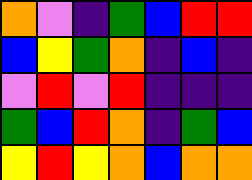[["orange", "violet", "indigo", "green", "blue", "red", "red"], ["blue", "yellow", "green", "orange", "indigo", "blue", "indigo"], ["violet", "red", "violet", "red", "indigo", "indigo", "indigo"], ["green", "blue", "red", "orange", "indigo", "green", "blue"], ["yellow", "red", "yellow", "orange", "blue", "orange", "orange"]]